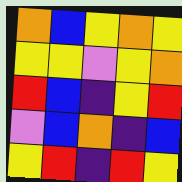[["orange", "blue", "yellow", "orange", "yellow"], ["yellow", "yellow", "violet", "yellow", "orange"], ["red", "blue", "indigo", "yellow", "red"], ["violet", "blue", "orange", "indigo", "blue"], ["yellow", "red", "indigo", "red", "yellow"]]